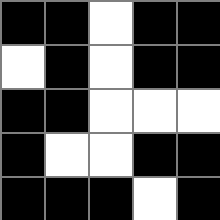[["black", "black", "white", "black", "black"], ["white", "black", "white", "black", "black"], ["black", "black", "white", "white", "white"], ["black", "white", "white", "black", "black"], ["black", "black", "black", "white", "black"]]